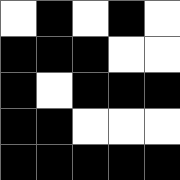[["white", "black", "white", "black", "white"], ["black", "black", "black", "white", "white"], ["black", "white", "black", "black", "black"], ["black", "black", "white", "white", "white"], ["black", "black", "black", "black", "black"]]